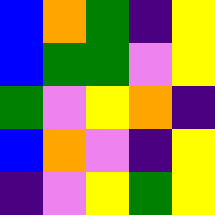[["blue", "orange", "green", "indigo", "yellow"], ["blue", "green", "green", "violet", "yellow"], ["green", "violet", "yellow", "orange", "indigo"], ["blue", "orange", "violet", "indigo", "yellow"], ["indigo", "violet", "yellow", "green", "yellow"]]